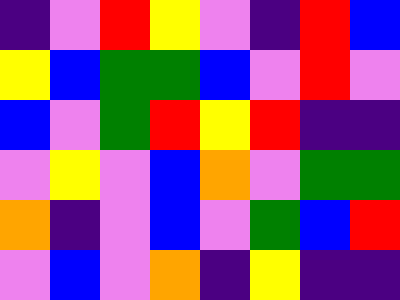[["indigo", "violet", "red", "yellow", "violet", "indigo", "red", "blue"], ["yellow", "blue", "green", "green", "blue", "violet", "red", "violet"], ["blue", "violet", "green", "red", "yellow", "red", "indigo", "indigo"], ["violet", "yellow", "violet", "blue", "orange", "violet", "green", "green"], ["orange", "indigo", "violet", "blue", "violet", "green", "blue", "red"], ["violet", "blue", "violet", "orange", "indigo", "yellow", "indigo", "indigo"]]